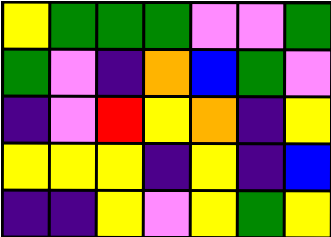[["yellow", "green", "green", "green", "violet", "violet", "green"], ["green", "violet", "indigo", "orange", "blue", "green", "violet"], ["indigo", "violet", "red", "yellow", "orange", "indigo", "yellow"], ["yellow", "yellow", "yellow", "indigo", "yellow", "indigo", "blue"], ["indigo", "indigo", "yellow", "violet", "yellow", "green", "yellow"]]